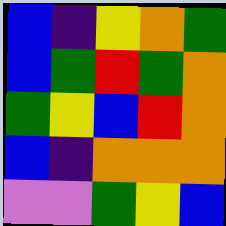[["blue", "indigo", "yellow", "orange", "green"], ["blue", "green", "red", "green", "orange"], ["green", "yellow", "blue", "red", "orange"], ["blue", "indigo", "orange", "orange", "orange"], ["violet", "violet", "green", "yellow", "blue"]]